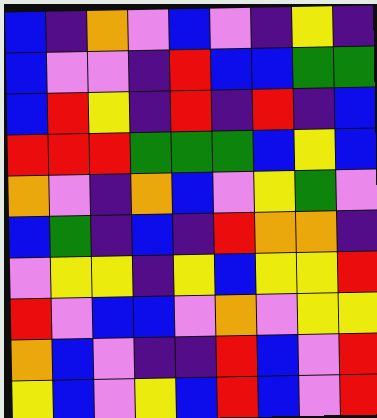[["blue", "indigo", "orange", "violet", "blue", "violet", "indigo", "yellow", "indigo"], ["blue", "violet", "violet", "indigo", "red", "blue", "blue", "green", "green"], ["blue", "red", "yellow", "indigo", "red", "indigo", "red", "indigo", "blue"], ["red", "red", "red", "green", "green", "green", "blue", "yellow", "blue"], ["orange", "violet", "indigo", "orange", "blue", "violet", "yellow", "green", "violet"], ["blue", "green", "indigo", "blue", "indigo", "red", "orange", "orange", "indigo"], ["violet", "yellow", "yellow", "indigo", "yellow", "blue", "yellow", "yellow", "red"], ["red", "violet", "blue", "blue", "violet", "orange", "violet", "yellow", "yellow"], ["orange", "blue", "violet", "indigo", "indigo", "red", "blue", "violet", "red"], ["yellow", "blue", "violet", "yellow", "blue", "red", "blue", "violet", "red"]]